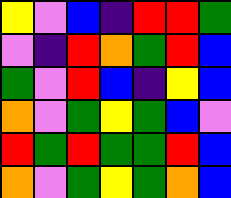[["yellow", "violet", "blue", "indigo", "red", "red", "green"], ["violet", "indigo", "red", "orange", "green", "red", "blue"], ["green", "violet", "red", "blue", "indigo", "yellow", "blue"], ["orange", "violet", "green", "yellow", "green", "blue", "violet"], ["red", "green", "red", "green", "green", "red", "blue"], ["orange", "violet", "green", "yellow", "green", "orange", "blue"]]